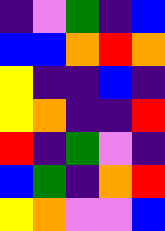[["indigo", "violet", "green", "indigo", "blue"], ["blue", "blue", "orange", "red", "orange"], ["yellow", "indigo", "indigo", "blue", "indigo"], ["yellow", "orange", "indigo", "indigo", "red"], ["red", "indigo", "green", "violet", "indigo"], ["blue", "green", "indigo", "orange", "red"], ["yellow", "orange", "violet", "violet", "blue"]]